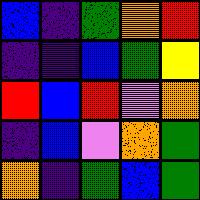[["blue", "indigo", "green", "orange", "red"], ["indigo", "indigo", "blue", "green", "yellow"], ["red", "blue", "red", "violet", "orange"], ["indigo", "blue", "violet", "orange", "green"], ["orange", "indigo", "green", "blue", "green"]]